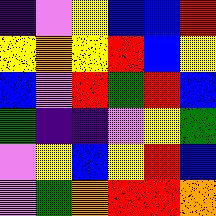[["indigo", "violet", "yellow", "blue", "blue", "red"], ["yellow", "orange", "yellow", "red", "blue", "yellow"], ["blue", "violet", "red", "green", "red", "blue"], ["green", "indigo", "indigo", "violet", "yellow", "green"], ["violet", "yellow", "blue", "yellow", "red", "blue"], ["violet", "green", "orange", "red", "red", "orange"]]